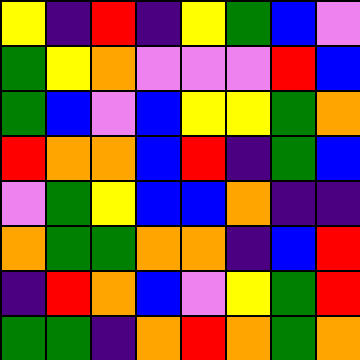[["yellow", "indigo", "red", "indigo", "yellow", "green", "blue", "violet"], ["green", "yellow", "orange", "violet", "violet", "violet", "red", "blue"], ["green", "blue", "violet", "blue", "yellow", "yellow", "green", "orange"], ["red", "orange", "orange", "blue", "red", "indigo", "green", "blue"], ["violet", "green", "yellow", "blue", "blue", "orange", "indigo", "indigo"], ["orange", "green", "green", "orange", "orange", "indigo", "blue", "red"], ["indigo", "red", "orange", "blue", "violet", "yellow", "green", "red"], ["green", "green", "indigo", "orange", "red", "orange", "green", "orange"]]